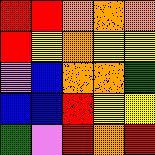[["red", "red", "orange", "orange", "orange"], ["red", "yellow", "orange", "yellow", "yellow"], ["violet", "blue", "orange", "orange", "green"], ["blue", "blue", "red", "yellow", "yellow"], ["green", "violet", "red", "orange", "red"]]